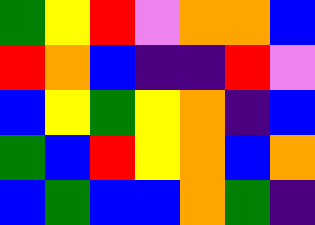[["green", "yellow", "red", "violet", "orange", "orange", "blue"], ["red", "orange", "blue", "indigo", "indigo", "red", "violet"], ["blue", "yellow", "green", "yellow", "orange", "indigo", "blue"], ["green", "blue", "red", "yellow", "orange", "blue", "orange"], ["blue", "green", "blue", "blue", "orange", "green", "indigo"]]